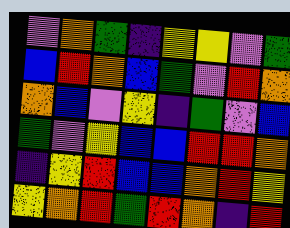[["violet", "orange", "green", "indigo", "yellow", "yellow", "violet", "green"], ["blue", "red", "orange", "blue", "green", "violet", "red", "orange"], ["orange", "blue", "violet", "yellow", "indigo", "green", "violet", "blue"], ["green", "violet", "yellow", "blue", "blue", "red", "red", "orange"], ["indigo", "yellow", "red", "blue", "blue", "orange", "red", "yellow"], ["yellow", "orange", "red", "green", "red", "orange", "indigo", "red"]]